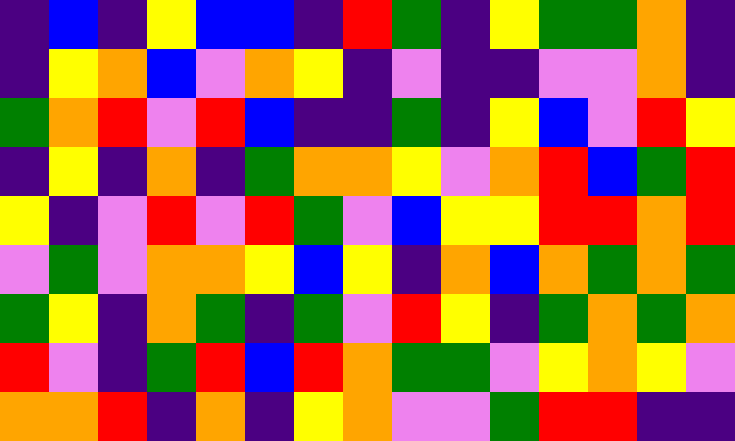[["indigo", "blue", "indigo", "yellow", "blue", "blue", "indigo", "red", "green", "indigo", "yellow", "green", "green", "orange", "indigo"], ["indigo", "yellow", "orange", "blue", "violet", "orange", "yellow", "indigo", "violet", "indigo", "indigo", "violet", "violet", "orange", "indigo"], ["green", "orange", "red", "violet", "red", "blue", "indigo", "indigo", "green", "indigo", "yellow", "blue", "violet", "red", "yellow"], ["indigo", "yellow", "indigo", "orange", "indigo", "green", "orange", "orange", "yellow", "violet", "orange", "red", "blue", "green", "red"], ["yellow", "indigo", "violet", "red", "violet", "red", "green", "violet", "blue", "yellow", "yellow", "red", "red", "orange", "red"], ["violet", "green", "violet", "orange", "orange", "yellow", "blue", "yellow", "indigo", "orange", "blue", "orange", "green", "orange", "green"], ["green", "yellow", "indigo", "orange", "green", "indigo", "green", "violet", "red", "yellow", "indigo", "green", "orange", "green", "orange"], ["red", "violet", "indigo", "green", "red", "blue", "red", "orange", "green", "green", "violet", "yellow", "orange", "yellow", "violet"], ["orange", "orange", "red", "indigo", "orange", "indigo", "yellow", "orange", "violet", "violet", "green", "red", "red", "indigo", "indigo"]]